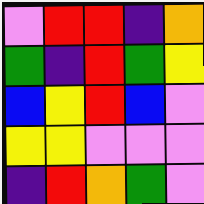[["violet", "red", "red", "indigo", "orange"], ["green", "indigo", "red", "green", "yellow"], ["blue", "yellow", "red", "blue", "violet"], ["yellow", "yellow", "violet", "violet", "violet"], ["indigo", "red", "orange", "green", "violet"]]